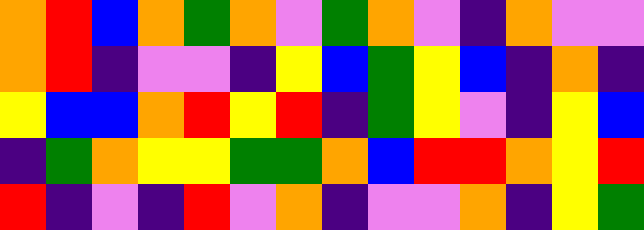[["orange", "red", "blue", "orange", "green", "orange", "violet", "green", "orange", "violet", "indigo", "orange", "violet", "violet"], ["orange", "red", "indigo", "violet", "violet", "indigo", "yellow", "blue", "green", "yellow", "blue", "indigo", "orange", "indigo"], ["yellow", "blue", "blue", "orange", "red", "yellow", "red", "indigo", "green", "yellow", "violet", "indigo", "yellow", "blue"], ["indigo", "green", "orange", "yellow", "yellow", "green", "green", "orange", "blue", "red", "red", "orange", "yellow", "red"], ["red", "indigo", "violet", "indigo", "red", "violet", "orange", "indigo", "violet", "violet", "orange", "indigo", "yellow", "green"]]